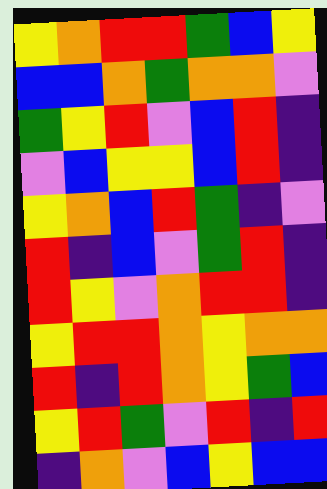[["yellow", "orange", "red", "red", "green", "blue", "yellow"], ["blue", "blue", "orange", "green", "orange", "orange", "violet"], ["green", "yellow", "red", "violet", "blue", "red", "indigo"], ["violet", "blue", "yellow", "yellow", "blue", "red", "indigo"], ["yellow", "orange", "blue", "red", "green", "indigo", "violet"], ["red", "indigo", "blue", "violet", "green", "red", "indigo"], ["red", "yellow", "violet", "orange", "red", "red", "indigo"], ["yellow", "red", "red", "orange", "yellow", "orange", "orange"], ["red", "indigo", "red", "orange", "yellow", "green", "blue"], ["yellow", "red", "green", "violet", "red", "indigo", "red"], ["indigo", "orange", "violet", "blue", "yellow", "blue", "blue"]]